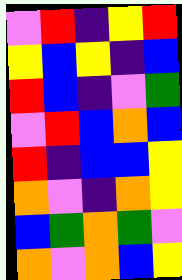[["violet", "red", "indigo", "yellow", "red"], ["yellow", "blue", "yellow", "indigo", "blue"], ["red", "blue", "indigo", "violet", "green"], ["violet", "red", "blue", "orange", "blue"], ["red", "indigo", "blue", "blue", "yellow"], ["orange", "violet", "indigo", "orange", "yellow"], ["blue", "green", "orange", "green", "violet"], ["orange", "violet", "orange", "blue", "yellow"]]